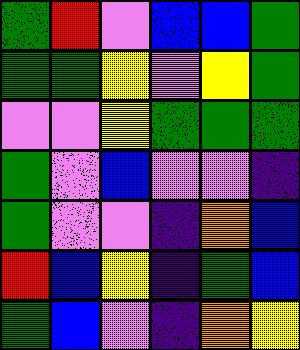[["green", "red", "violet", "blue", "blue", "green"], ["green", "green", "yellow", "violet", "yellow", "green"], ["violet", "violet", "yellow", "green", "green", "green"], ["green", "violet", "blue", "violet", "violet", "indigo"], ["green", "violet", "violet", "indigo", "orange", "blue"], ["red", "blue", "yellow", "indigo", "green", "blue"], ["green", "blue", "violet", "indigo", "orange", "yellow"]]